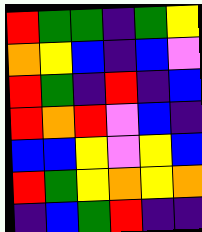[["red", "green", "green", "indigo", "green", "yellow"], ["orange", "yellow", "blue", "indigo", "blue", "violet"], ["red", "green", "indigo", "red", "indigo", "blue"], ["red", "orange", "red", "violet", "blue", "indigo"], ["blue", "blue", "yellow", "violet", "yellow", "blue"], ["red", "green", "yellow", "orange", "yellow", "orange"], ["indigo", "blue", "green", "red", "indigo", "indigo"]]